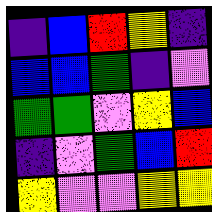[["indigo", "blue", "red", "yellow", "indigo"], ["blue", "blue", "green", "indigo", "violet"], ["green", "green", "violet", "yellow", "blue"], ["indigo", "violet", "green", "blue", "red"], ["yellow", "violet", "violet", "yellow", "yellow"]]